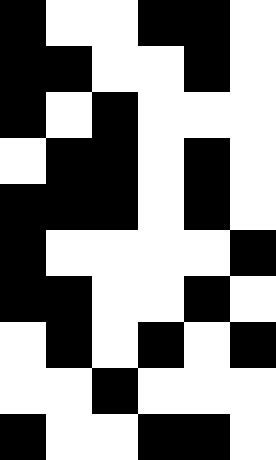[["black", "white", "white", "black", "black", "white"], ["black", "black", "white", "white", "black", "white"], ["black", "white", "black", "white", "white", "white"], ["white", "black", "black", "white", "black", "white"], ["black", "black", "black", "white", "black", "white"], ["black", "white", "white", "white", "white", "black"], ["black", "black", "white", "white", "black", "white"], ["white", "black", "white", "black", "white", "black"], ["white", "white", "black", "white", "white", "white"], ["black", "white", "white", "black", "black", "white"]]